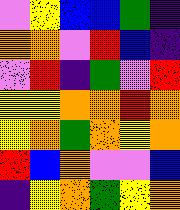[["violet", "yellow", "blue", "blue", "green", "indigo"], ["orange", "orange", "violet", "red", "blue", "indigo"], ["violet", "red", "indigo", "green", "violet", "red"], ["yellow", "yellow", "orange", "orange", "red", "orange"], ["yellow", "orange", "green", "orange", "yellow", "orange"], ["red", "blue", "orange", "violet", "violet", "blue"], ["indigo", "yellow", "orange", "green", "yellow", "orange"]]